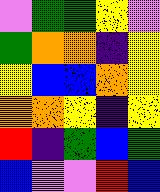[["violet", "green", "green", "yellow", "violet"], ["green", "orange", "orange", "indigo", "yellow"], ["yellow", "blue", "blue", "orange", "yellow"], ["orange", "orange", "yellow", "indigo", "yellow"], ["red", "indigo", "green", "blue", "green"], ["blue", "violet", "violet", "red", "blue"]]